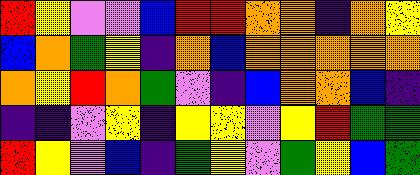[["red", "yellow", "violet", "violet", "blue", "red", "red", "orange", "orange", "indigo", "orange", "yellow"], ["blue", "orange", "green", "yellow", "indigo", "orange", "blue", "orange", "orange", "orange", "orange", "orange"], ["orange", "yellow", "red", "orange", "green", "violet", "indigo", "blue", "orange", "orange", "blue", "indigo"], ["indigo", "indigo", "violet", "yellow", "indigo", "yellow", "yellow", "violet", "yellow", "red", "green", "green"], ["red", "yellow", "violet", "blue", "indigo", "green", "yellow", "violet", "green", "yellow", "blue", "green"]]